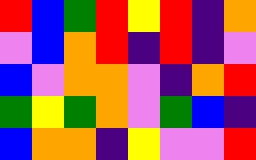[["red", "blue", "green", "red", "yellow", "red", "indigo", "orange"], ["violet", "blue", "orange", "red", "indigo", "red", "indigo", "violet"], ["blue", "violet", "orange", "orange", "violet", "indigo", "orange", "red"], ["green", "yellow", "green", "orange", "violet", "green", "blue", "indigo"], ["blue", "orange", "orange", "indigo", "yellow", "violet", "violet", "red"]]